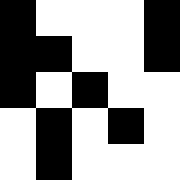[["black", "white", "white", "white", "black"], ["black", "black", "white", "white", "black"], ["black", "white", "black", "white", "white"], ["white", "black", "white", "black", "white"], ["white", "black", "white", "white", "white"]]